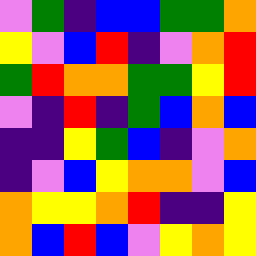[["violet", "green", "indigo", "blue", "blue", "green", "green", "orange"], ["yellow", "violet", "blue", "red", "indigo", "violet", "orange", "red"], ["green", "red", "orange", "orange", "green", "green", "yellow", "red"], ["violet", "indigo", "red", "indigo", "green", "blue", "orange", "blue"], ["indigo", "indigo", "yellow", "green", "blue", "indigo", "violet", "orange"], ["indigo", "violet", "blue", "yellow", "orange", "orange", "violet", "blue"], ["orange", "yellow", "yellow", "orange", "red", "indigo", "indigo", "yellow"], ["orange", "blue", "red", "blue", "violet", "yellow", "orange", "yellow"]]